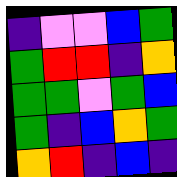[["indigo", "violet", "violet", "blue", "green"], ["green", "red", "red", "indigo", "orange"], ["green", "green", "violet", "green", "blue"], ["green", "indigo", "blue", "orange", "green"], ["orange", "red", "indigo", "blue", "indigo"]]